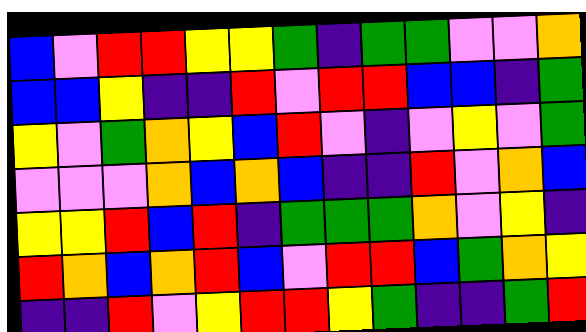[["blue", "violet", "red", "red", "yellow", "yellow", "green", "indigo", "green", "green", "violet", "violet", "orange"], ["blue", "blue", "yellow", "indigo", "indigo", "red", "violet", "red", "red", "blue", "blue", "indigo", "green"], ["yellow", "violet", "green", "orange", "yellow", "blue", "red", "violet", "indigo", "violet", "yellow", "violet", "green"], ["violet", "violet", "violet", "orange", "blue", "orange", "blue", "indigo", "indigo", "red", "violet", "orange", "blue"], ["yellow", "yellow", "red", "blue", "red", "indigo", "green", "green", "green", "orange", "violet", "yellow", "indigo"], ["red", "orange", "blue", "orange", "red", "blue", "violet", "red", "red", "blue", "green", "orange", "yellow"], ["indigo", "indigo", "red", "violet", "yellow", "red", "red", "yellow", "green", "indigo", "indigo", "green", "red"]]